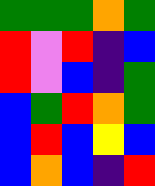[["green", "green", "green", "orange", "green"], ["red", "violet", "red", "indigo", "blue"], ["red", "violet", "blue", "indigo", "green"], ["blue", "green", "red", "orange", "green"], ["blue", "red", "blue", "yellow", "blue"], ["blue", "orange", "blue", "indigo", "red"]]